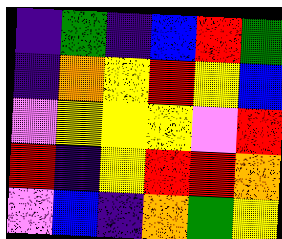[["indigo", "green", "indigo", "blue", "red", "green"], ["indigo", "orange", "yellow", "red", "yellow", "blue"], ["violet", "yellow", "yellow", "yellow", "violet", "red"], ["red", "indigo", "yellow", "red", "red", "orange"], ["violet", "blue", "indigo", "orange", "green", "yellow"]]